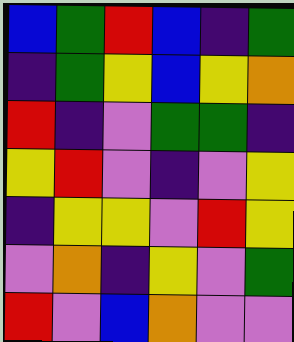[["blue", "green", "red", "blue", "indigo", "green"], ["indigo", "green", "yellow", "blue", "yellow", "orange"], ["red", "indigo", "violet", "green", "green", "indigo"], ["yellow", "red", "violet", "indigo", "violet", "yellow"], ["indigo", "yellow", "yellow", "violet", "red", "yellow"], ["violet", "orange", "indigo", "yellow", "violet", "green"], ["red", "violet", "blue", "orange", "violet", "violet"]]